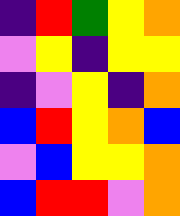[["indigo", "red", "green", "yellow", "orange"], ["violet", "yellow", "indigo", "yellow", "yellow"], ["indigo", "violet", "yellow", "indigo", "orange"], ["blue", "red", "yellow", "orange", "blue"], ["violet", "blue", "yellow", "yellow", "orange"], ["blue", "red", "red", "violet", "orange"]]